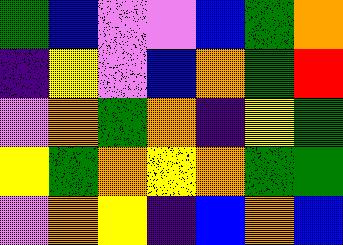[["green", "blue", "violet", "violet", "blue", "green", "orange"], ["indigo", "yellow", "violet", "blue", "orange", "green", "red"], ["violet", "orange", "green", "orange", "indigo", "yellow", "green"], ["yellow", "green", "orange", "yellow", "orange", "green", "green"], ["violet", "orange", "yellow", "indigo", "blue", "orange", "blue"]]